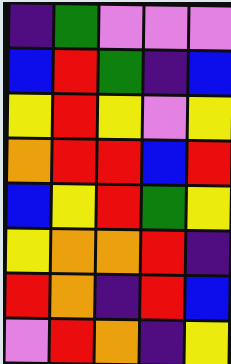[["indigo", "green", "violet", "violet", "violet"], ["blue", "red", "green", "indigo", "blue"], ["yellow", "red", "yellow", "violet", "yellow"], ["orange", "red", "red", "blue", "red"], ["blue", "yellow", "red", "green", "yellow"], ["yellow", "orange", "orange", "red", "indigo"], ["red", "orange", "indigo", "red", "blue"], ["violet", "red", "orange", "indigo", "yellow"]]